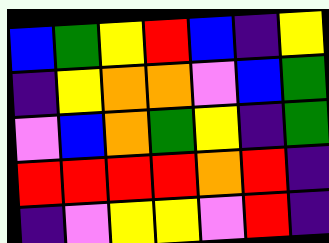[["blue", "green", "yellow", "red", "blue", "indigo", "yellow"], ["indigo", "yellow", "orange", "orange", "violet", "blue", "green"], ["violet", "blue", "orange", "green", "yellow", "indigo", "green"], ["red", "red", "red", "red", "orange", "red", "indigo"], ["indigo", "violet", "yellow", "yellow", "violet", "red", "indigo"]]